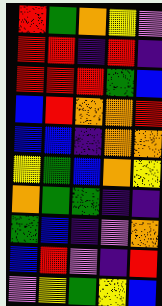[["red", "green", "orange", "yellow", "violet"], ["red", "red", "indigo", "red", "indigo"], ["red", "red", "red", "green", "blue"], ["blue", "red", "orange", "orange", "red"], ["blue", "blue", "indigo", "orange", "orange"], ["yellow", "green", "blue", "orange", "yellow"], ["orange", "green", "green", "indigo", "indigo"], ["green", "blue", "indigo", "violet", "orange"], ["blue", "red", "violet", "indigo", "red"], ["violet", "yellow", "green", "yellow", "blue"]]